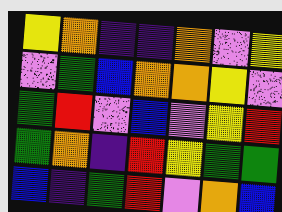[["yellow", "orange", "indigo", "indigo", "orange", "violet", "yellow"], ["violet", "green", "blue", "orange", "orange", "yellow", "violet"], ["green", "red", "violet", "blue", "violet", "yellow", "red"], ["green", "orange", "indigo", "red", "yellow", "green", "green"], ["blue", "indigo", "green", "red", "violet", "orange", "blue"]]